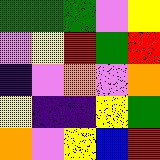[["green", "green", "green", "violet", "yellow"], ["violet", "yellow", "red", "green", "red"], ["indigo", "violet", "orange", "violet", "orange"], ["yellow", "indigo", "indigo", "yellow", "green"], ["orange", "violet", "yellow", "blue", "red"]]